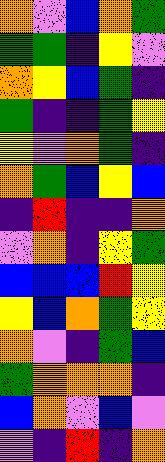[["orange", "violet", "blue", "orange", "green"], ["green", "green", "indigo", "yellow", "violet"], ["orange", "yellow", "blue", "green", "indigo"], ["green", "indigo", "indigo", "green", "yellow"], ["yellow", "violet", "orange", "green", "indigo"], ["orange", "green", "blue", "yellow", "blue"], ["indigo", "red", "indigo", "indigo", "orange"], ["violet", "orange", "indigo", "yellow", "green"], ["blue", "blue", "blue", "red", "yellow"], ["yellow", "blue", "orange", "green", "yellow"], ["orange", "violet", "indigo", "green", "blue"], ["green", "orange", "orange", "orange", "indigo"], ["blue", "orange", "violet", "blue", "violet"], ["violet", "indigo", "red", "indigo", "orange"]]